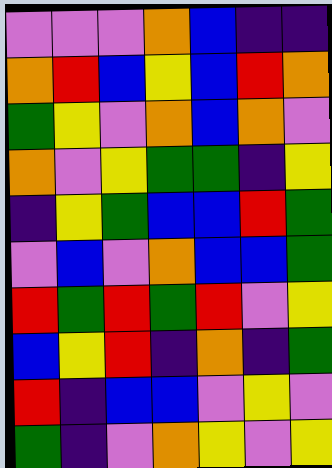[["violet", "violet", "violet", "orange", "blue", "indigo", "indigo"], ["orange", "red", "blue", "yellow", "blue", "red", "orange"], ["green", "yellow", "violet", "orange", "blue", "orange", "violet"], ["orange", "violet", "yellow", "green", "green", "indigo", "yellow"], ["indigo", "yellow", "green", "blue", "blue", "red", "green"], ["violet", "blue", "violet", "orange", "blue", "blue", "green"], ["red", "green", "red", "green", "red", "violet", "yellow"], ["blue", "yellow", "red", "indigo", "orange", "indigo", "green"], ["red", "indigo", "blue", "blue", "violet", "yellow", "violet"], ["green", "indigo", "violet", "orange", "yellow", "violet", "yellow"]]